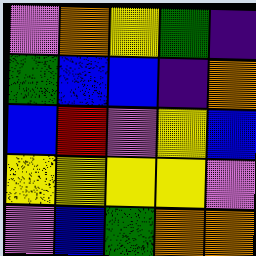[["violet", "orange", "yellow", "green", "indigo"], ["green", "blue", "blue", "indigo", "orange"], ["blue", "red", "violet", "yellow", "blue"], ["yellow", "yellow", "yellow", "yellow", "violet"], ["violet", "blue", "green", "orange", "orange"]]